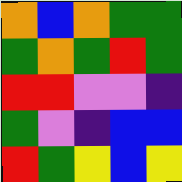[["orange", "blue", "orange", "green", "green"], ["green", "orange", "green", "red", "green"], ["red", "red", "violet", "violet", "indigo"], ["green", "violet", "indigo", "blue", "blue"], ["red", "green", "yellow", "blue", "yellow"]]